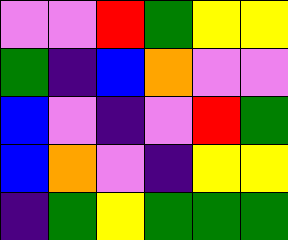[["violet", "violet", "red", "green", "yellow", "yellow"], ["green", "indigo", "blue", "orange", "violet", "violet"], ["blue", "violet", "indigo", "violet", "red", "green"], ["blue", "orange", "violet", "indigo", "yellow", "yellow"], ["indigo", "green", "yellow", "green", "green", "green"]]